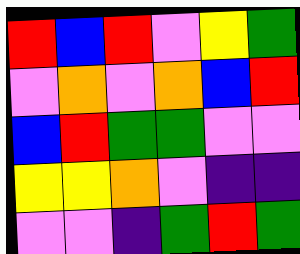[["red", "blue", "red", "violet", "yellow", "green"], ["violet", "orange", "violet", "orange", "blue", "red"], ["blue", "red", "green", "green", "violet", "violet"], ["yellow", "yellow", "orange", "violet", "indigo", "indigo"], ["violet", "violet", "indigo", "green", "red", "green"]]